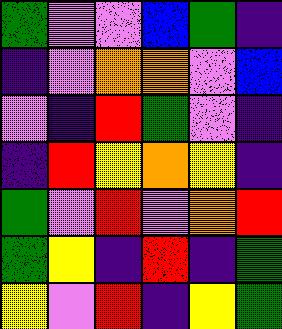[["green", "violet", "violet", "blue", "green", "indigo"], ["indigo", "violet", "orange", "orange", "violet", "blue"], ["violet", "indigo", "red", "green", "violet", "indigo"], ["indigo", "red", "yellow", "orange", "yellow", "indigo"], ["green", "violet", "red", "violet", "orange", "red"], ["green", "yellow", "indigo", "red", "indigo", "green"], ["yellow", "violet", "red", "indigo", "yellow", "green"]]